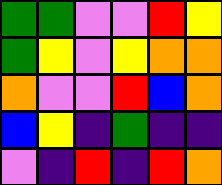[["green", "green", "violet", "violet", "red", "yellow"], ["green", "yellow", "violet", "yellow", "orange", "orange"], ["orange", "violet", "violet", "red", "blue", "orange"], ["blue", "yellow", "indigo", "green", "indigo", "indigo"], ["violet", "indigo", "red", "indigo", "red", "orange"]]